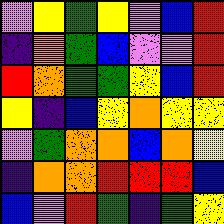[["violet", "yellow", "green", "yellow", "violet", "blue", "red"], ["indigo", "orange", "green", "blue", "violet", "violet", "red"], ["red", "orange", "green", "green", "yellow", "blue", "red"], ["yellow", "indigo", "blue", "yellow", "orange", "yellow", "yellow"], ["violet", "green", "orange", "orange", "blue", "orange", "yellow"], ["indigo", "orange", "orange", "red", "red", "red", "blue"], ["blue", "violet", "red", "green", "indigo", "green", "yellow"]]